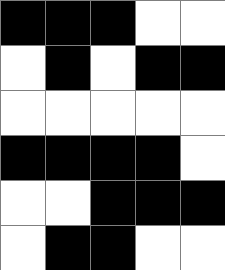[["black", "black", "black", "white", "white"], ["white", "black", "white", "black", "black"], ["white", "white", "white", "white", "white"], ["black", "black", "black", "black", "white"], ["white", "white", "black", "black", "black"], ["white", "black", "black", "white", "white"]]